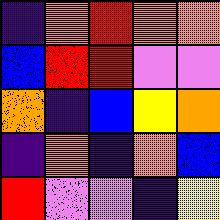[["indigo", "orange", "red", "orange", "orange"], ["blue", "red", "red", "violet", "violet"], ["orange", "indigo", "blue", "yellow", "orange"], ["indigo", "orange", "indigo", "orange", "blue"], ["red", "violet", "violet", "indigo", "yellow"]]